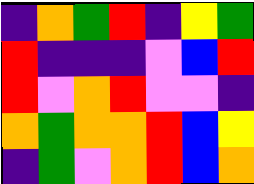[["indigo", "orange", "green", "red", "indigo", "yellow", "green"], ["red", "indigo", "indigo", "indigo", "violet", "blue", "red"], ["red", "violet", "orange", "red", "violet", "violet", "indigo"], ["orange", "green", "orange", "orange", "red", "blue", "yellow"], ["indigo", "green", "violet", "orange", "red", "blue", "orange"]]